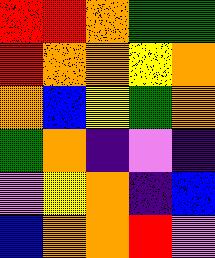[["red", "red", "orange", "green", "green"], ["red", "orange", "orange", "yellow", "orange"], ["orange", "blue", "yellow", "green", "orange"], ["green", "orange", "indigo", "violet", "indigo"], ["violet", "yellow", "orange", "indigo", "blue"], ["blue", "orange", "orange", "red", "violet"]]